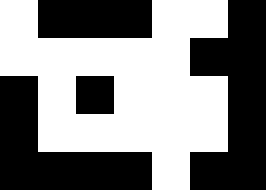[["white", "black", "black", "black", "white", "white", "black"], ["white", "white", "white", "white", "white", "black", "black"], ["black", "white", "black", "white", "white", "white", "black"], ["black", "white", "white", "white", "white", "white", "black"], ["black", "black", "black", "black", "white", "black", "black"]]